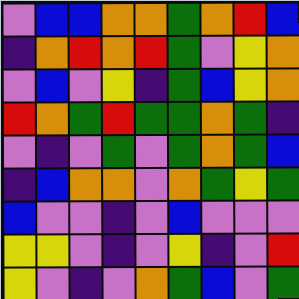[["violet", "blue", "blue", "orange", "orange", "green", "orange", "red", "blue"], ["indigo", "orange", "red", "orange", "red", "green", "violet", "yellow", "orange"], ["violet", "blue", "violet", "yellow", "indigo", "green", "blue", "yellow", "orange"], ["red", "orange", "green", "red", "green", "green", "orange", "green", "indigo"], ["violet", "indigo", "violet", "green", "violet", "green", "orange", "green", "blue"], ["indigo", "blue", "orange", "orange", "violet", "orange", "green", "yellow", "green"], ["blue", "violet", "violet", "indigo", "violet", "blue", "violet", "violet", "violet"], ["yellow", "yellow", "violet", "indigo", "violet", "yellow", "indigo", "violet", "red"], ["yellow", "violet", "indigo", "violet", "orange", "green", "blue", "violet", "green"]]